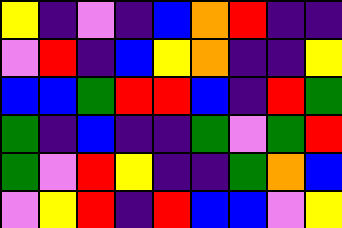[["yellow", "indigo", "violet", "indigo", "blue", "orange", "red", "indigo", "indigo"], ["violet", "red", "indigo", "blue", "yellow", "orange", "indigo", "indigo", "yellow"], ["blue", "blue", "green", "red", "red", "blue", "indigo", "red", "green"], ["green", "indigo", "blue", "indigo", "indigo", "green", "violet", "green", "red"], ["green", "violet", "red", "yellow", "indigo", "indigo", "green", "orange", "blue"], ["violet", "yellow", "red", "indigo", "red", "blue", "blue", "violet", "yellow"]]